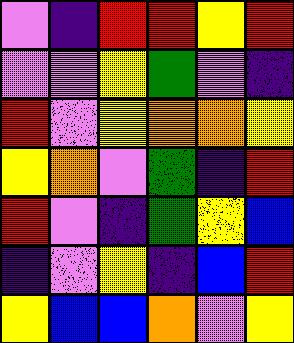[["violet", "indigo", "red", "red", "yellow", "red"], ["violet", "violet", "yellow", "green", "violet", "indigo"], ["red", "violet", "yellow", "orange", "orange", "yellow"], ["yellow", "orange", "violet", "green", "indigo", "red"], ["red", "violet", "indigo", "green", "yellow", "blue"], ["indigo", "violet", "yellow", "indigo", "blue", "red"], ["yellow", "blue", "blue", "orange", "violet", "yellow"]]